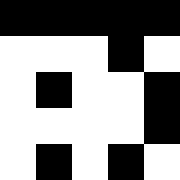[["black", "black", "black", "black", "black"], ["white", "white", "white", "black", "white"], ["white", "black", "white", "white", "black"], ["white", "white", "white", "white", "black"], ["white", "black", "white", "black", "white"]]